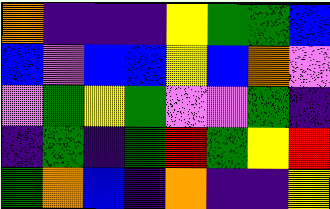[["orange", "indigo", "indigo", "indigo", "yellow", "green", "green", "blue"], ["blue", "violet", "blue", "blue", "yellow", "blue", "orange", "violet"], ["violet", "green", "yellow", "green", "violet", "violet", "green", "indigo"], ["indigo", "green", "indigo", "green", "red", "green", "yellow", "red"], ["green", "orange", "blue", "indigo", "orange", "indigo", "indigo", "yellow"]]